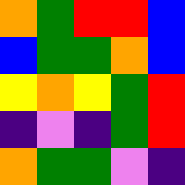[["orange", "green", "red", "red", "blue"], ["blue", "green", "green", "orange", "blue"], ["yellow", "orange", "yellow", "green", "red"], ["indigo", "violet", "indigo", "green", "red"], ["orange", "green", "green", "violet", "indigo"]]